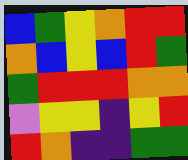[["blue", "green", "yellow", "orange", "red", "red"], ["orange", "blue", "yellow", "blue", "red", "green"], ["green", "red", "red", "red", "orange", "orange"], ["violet", "yellow", "yellow", "indigo", "yellow", "red"], ["red", "orange", "indigo", "indigo", "green", "green"]]